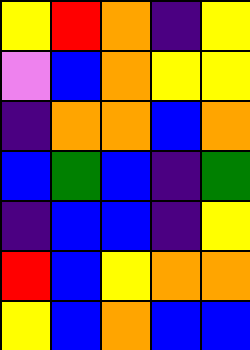[["yellow", "red", "orange", "indigo", "yellow"], ["violet", "blue", "orange", "yellow", "yellow"], ["indigo", "orange", "orange", "blue", "orange"], ["blue", "green", "blue", "indigo", "green"], ["indigo", "blue", "blue", "indigo", "yellow"], ["red", "blue", "yellow", "orange", "orange"], ["yellow", "blue", "orange", "blue", "blue"]]